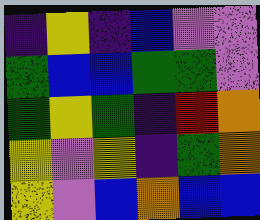[["indigo", "yellow", "indigo", "blue", "violet", "violet"], ["green", "blue", "blue", "green", "green", "violet"], ["green", "yellow", "green", "indigo", "red", "orange"], ["yellow", "violet", "yellow", "indigo", "green", "orange"], ["yellow", "violet", "blue", "orange", "blue", "blue"]]